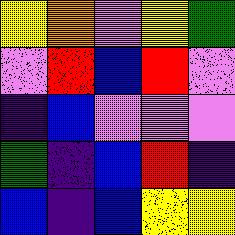[["yellow", "orange", "violet", "yellow", "green"], ["violet", "red", "blue", "red", "violet"], ["indigo", "blue", "violet", "violet", "violet"], ["green", "indigo", "blue", "red", "indigo"], ["blue", "indigo", "blue", "yellow", "yellow"]]